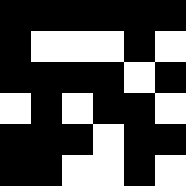[["black", "black", "black", "black", "black", "black"], ["black", "white", "white", "white", "black", "white"], ["black", "black", "black", "black", "white", "black"], ["white", "black", "white", "black", "black", "white"], ["black", "black", "black", "white", "black", "black"], ["black", "black", "white", "white", "black", "white"]]